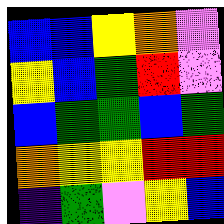[["blue", "blue", "yellow", "orange", "violet"], ["yellow", "blue", "green", "red", "violet"], ["blue", "green", "green", "blue", "green"], ["orange", "yellow", "yellow", "red", "red"], ["indigo", "green", "violet", "yellow", "blue"]]